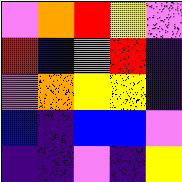[["violet", "orange", "red", "yellow", "violet"], ["red", "blue", "violet", "red", "indigo"], ["violet", "orange", "yellow", "yellow", "indigo"], ["blue", "indigo", "blue", "blue", "violet"], ["indigo", "indigo", "violet", "indigo", "yellow"]]